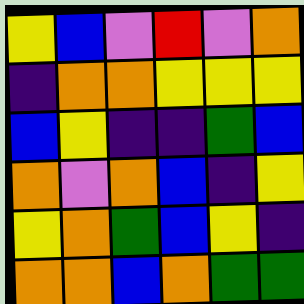[["yellow", "blue", "violet", "red", "violet", "orange"], ["indigo", "orange", "orange", "yellow", "yellow", "yellow"], ["blue", "yellow", "indigo", "indigo", "green", "blue"], ["orange", "violet", "orange", "blue", "indigo", "yellow"], ["yellow", "orange", "green", "blue", "yellow", "indigo"], ["orange", "orange", "blue", "orange", "green", "green"]]